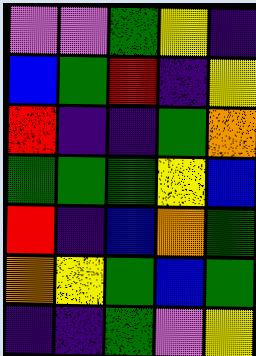[["violet", "violet", "green", "yellow", "indigo"], ["blue", "green", "red", "indigo", "yellow"], ["red", "indigo", "indigo", "green", "orange"], ["green", "green", "green", "yellow", "blue"], ["red", "indigo", "blue", "orange", "green"], ["orange", "yellow", "green", "blue", "green"], ["indigo", "indigo", "green", "violet", "yellow"]]